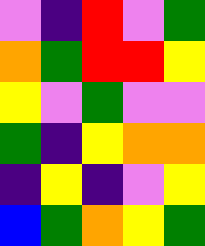[["violet", "indigo", "red", "violet", "green"], ["orange", "green", "red", "red", "yellow"], ["yellow", "violet", "green", "violet", "violet"], ["green", "indigo", "yellow", "orange", "orange"], ["indigo", "yellow", "indigo", "violet", "yellow"], ["blue", "green", "orange", "yellow", "green"]]